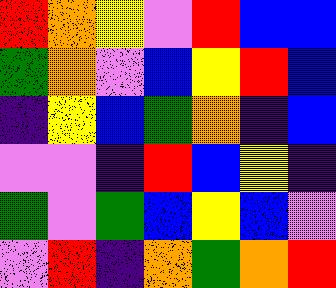[["red", "orange", "yellow", "violet", "red", "blue", "blue"], ["green", "orange", "violet", "blue", "yellow", "red", "blue"], ["indigo", "yellow", "blue", "green", "orange", "indigo", "blue"], ["violet", "violet", "indigo", "red", "blue", "yellow", "indigo"], ["green", "violet", "green", "blue", "yellow", "blue", "violet"], ["violet", "red", "indigo", "orange", "green", "orange", "red"]]